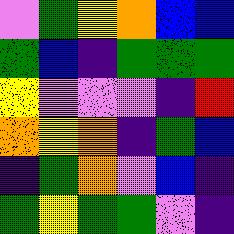[["violet", "green", "yellow", "orange", "blue", "blue"], ["green", "blue", "indigo", "green", "green", "green"], ["yellow", "violet", "violet", "violet", "indigo", "red"], ["orange", "yellow", "orange", "indigo", "green", "blue"], ["indigo", "green", "orange", "violet", "blue", "indigo"], ["green", "yellow", "green", "green", "violet", "indigo"]]